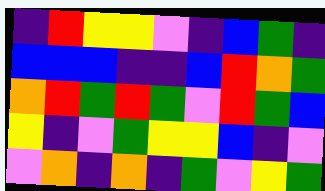[["indigo", "red", "yellow", "yellow", "violet", "indigo", "blue", "green", "indigo"], ["blue", "blue", "blue", "indigo", "indigo", "blue", "red", "orange", "green"], ["orange", "red", "green", "red", "green", "violet", "red", "green", "blue"], ["yellow", "indigo", "violet", "green", "yellow", "yellow", "blue", "indigo", "violet"], ["violet", "orange", "indigo", "orange", "indigo", "green", "violet", "yellow", "green"]]